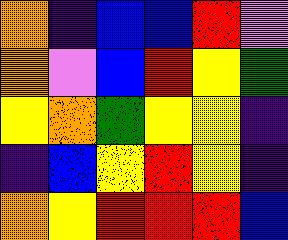[["orange", "indigo", "blue", "blue", "red", "violet"], ["orange", "violet", "blue", "red", "yellow", "green"], ["yellow", "orange", "green", "yellow", "yellow", "indigo"], ["indigo", "blue", "yellow", "red", "yellow", "indigo"], ["orange", "yellow", "red", "red", "red", "blue"]]